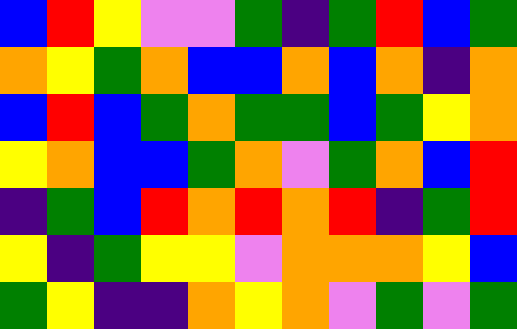[["blue", "red", "yellow", "violet", "violet", "green", "indigo", "green", "red", "blue", "green"], ["orange", "yellow", "green", "orange", "blue", "blue", "orange", "blue", "orange", "indigo", "orange"], ["blue", "red", "blue", "green", "orange", "green", "green", "blue", "green", "yellow", "orange"], ["yellow", "orange", "blue", "blue", "green", "orange", "violet", "green", "orange", "blue", "red"], ["indigo", "green", "blue", "red", "orange", "red", "orange", "red", "indigo", "green", "red"], ["yellow", "indigo", "green", "yellow", "yellow", "violet", "orange", "orange", "orange", "yellow", "blue"], ["green", "yellow", "indigo", "indigo", "orange", "yellow", "orange", "violet", "green", "violet", "green"]]